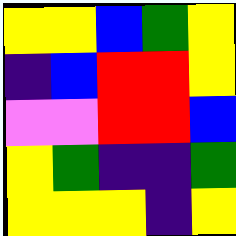[["yellow", "yellow", "blue", "green", "yellow"], ["indigo", "blue", "red", "red", "yellow"], ["violet", "violet", "red", "red", "blue"], ["yellow", "green", "indigo", "indigo", "green"], ["yellow", "yellow", "yellow", "indigo", "yellow"]]